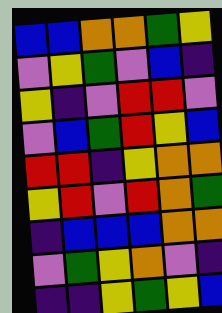[["blue", "blue", "orange", "orange", "green", "yellow"], ["violet", "yellow", "green", "violet", "blue", "indigo"], ["yellow", "indigo", "violet", "red", "red", "violet"], ["violet", "blue", "green", "red", "yellow", "blue"], ["red", "red", "indigo", "yellow", "orange", "orange"], ["yellow", "red", "violet", "red", "orange", "green"], ["indigo", "blue", "blue", "blue", "orange", "orange"], ["violet", "green", "yellow", "orange", "violet", "indigo"], ["indigo", "indigo", "yellow", "green", "yellow", "blue"]]